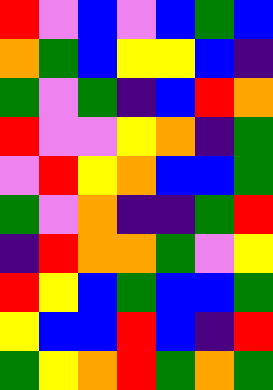[["red", "violet", "blue", "violet", "blue", "green", "blue"], ["orange", "green", "blue", "yellow", "yellow", "blue", "indigo"], ["green", "violet", "green", "indigo", "blue", "red", "orange"], ["red", "violet", "violet", "yellow", "orange", "indigo", "green"], ["violet", "red", "yellow", "orange", "blue", "blue", "green"], ["green", "violet", "orange", "indigo", "indigo", "green", "red"], ["indigo", "red", "orange", "orange", "green", "violet", "yellow"], ["red", "yellow", "blue", "green", "blue", "blue", "green"], ["yellow", "blue", "blue", "red", "blue", "indigo", "red"], ["green", "yellow", "orange", "red", "green", "orange", "green"]]